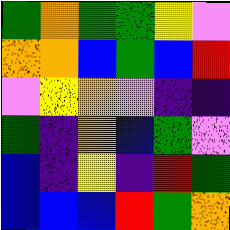[["green", "orange", "green", "green", "yellow", "violet"], ["orange", "orange", "blue", "green", "blue", "red"], ["violet", "yellow", "orange", "violet", "indigo", "indigo"], ["green", "indigo", "orange", "blue", "green", "violet"], ["blue", "indigo", "yellow", "indigo", "red", "green"], ["blue", "blue", "blue", "red", "green", "orange"]]